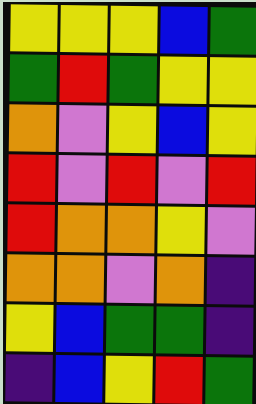[["yellow", "yellow", "yellow", "blue", "green"], ["green", "red", "green", "yellow", "yellow"], ["orange", "violet", "yellow", "blue", "yellow"], ["red", "violet", "red", "violet", "red"], ["red", "orange", "orange", "yellow", "violet"], ["orange", "orange", "violet", "orange", "indigo"], ["yellow", "blue", "green", "green", "indigo"], ["indigo", "blue", "yellow", "red", "green"]]